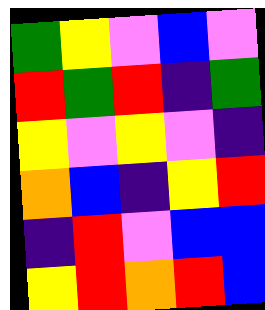[["green", "yellow", "violet", "blue", "violet"], ["red", "green", "red", "indigo", "green"], ["yellow", "violet", "yellow", "violet", "indigo"], ["orange", "blue", "indigo", "yellow", "red"], ["indigo", "red", "violet", "blue", "blue"], ["yellow", "red", "orange", "red", "blue"]]